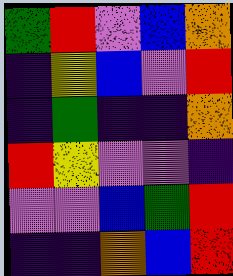[["green", "red", "violet", "blue", "orange"], ["indigo", "yellow", "blue", "violet", "red"], ["indigo", "green", "indigo", "indigo", "orange"], ["red", "yellow", "violet", "violet", "indigo"], ["violet", "violet", "blue", "green", "red"], ["indigo", "indigo", "orange", "blue", "red"]]